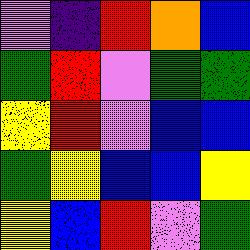[["violet", "indigo", "red", "orange", "blue"], ["green", "red", "violet", "green", "green"], ["yellow", "red", "violet", "blue", "blue"], ["green", "yellow", "blue", "blue", "yellow"], ["yellow", "blue", "red", "violet", "green"]]